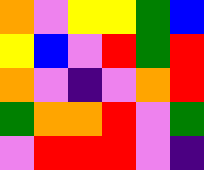[["orange", "violet", "yellow", "yellow", "green", "blue"], ["yellow", "blue", "violet", "red", "green", "red"], ["orange", "violet", "indigo", "violet", "orange", "red"], ["green", "orange", "orange", "red", "violet", "green"], ["violet", "red", "red", "red", "violet", "indigo"]]